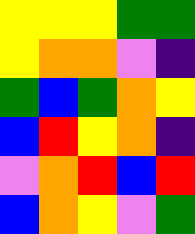[["yellow", "yellow", "yellow", "green", "green"], ["yellow", "orange", "orange", "violet", "indigo"], ["green", "blue", "green", "orange", "yellow"], ["blue", "red", "yellow", "orange", "indigo"], ["violet", "orange", "red", "blue", "red"], ["blue", "orange", "yellow", "violet", "green"]]